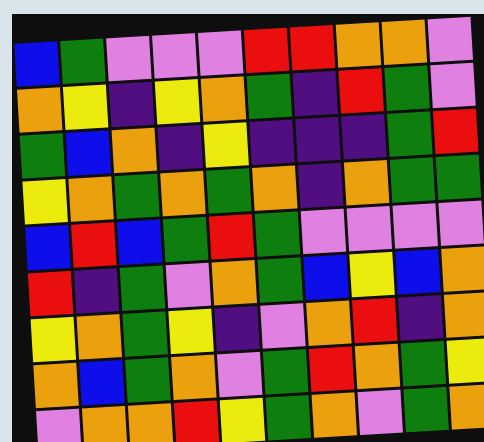[["blue", "green", "violet", "violet", "violet", "red", "red", "orange", "orange", "violet"], ["orange", "yellow", "indigo", "yellow", "orange", "green", "indigo", "red", "green", "violet"], ["green", "blue", "orange", "indigo", "yellow", "indigo", "indigo", "indigo", "green", "red"], ["yellow", "orange", "green", "orange", "green", "orange", "indigo", "orange", "green", "green"], ["blue", "red", "blue", "green", "red", "green", "violet", "violet", "violet", "violet"], ["red", "indigo", "green", "violet", "orange", "green", "blue", "yellow", "blue", "orange"], ["yellow", "orange", "green", "yellow", "indigo", "violet", "orange", "red", "indigo", "orange"], ["orange", "blue", "green", "orange", "violet", "green", "red", "orange", "green", "yellow"], ["violet", "orange", "orange", "red", "yellow", "green", "orange", "violet", "green", "orange"]]